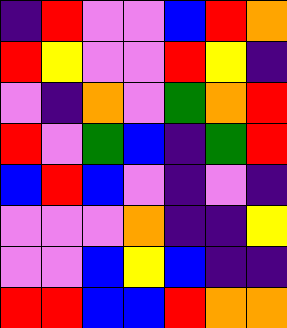[["indigo", "red", "violet", "violet", "blue", "red", "orange"], ["red", "yellow", "violet", "violet", "red", "yellow", "indigo"], ["violet", "indigo", "orange", "violet", "green", "orange", "red"], ["red", "violet", "green", "blue", "indigo", "green", "red"], ["blue", "red", "blue", "violet", "indigo", "violet", "indigo"], ["violet", "violet", "violet", "orange", "indigo", "indigo", "yellow"], ["violet", "violet", "blue", "yellow", "blue", "indigo", "indigo"], ["red", "red", "blue", "blue", "red", "orange", "orange"]]